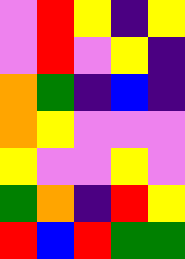[["violet", "red", "yellow", "indigo", "yellow"], ["violet", "red", "violet", "yellow", "indigo"], ["orange", "green", "indigo", "blue", "indigo"], ["orange", "yellow", "violet", "violet", "violet"], ["yellow", "violet", "violet", "yellow", "violet"], ["green", "orange", "indigo", "red", "yellow"], ["red", "blue", "red", "green", "green"]]